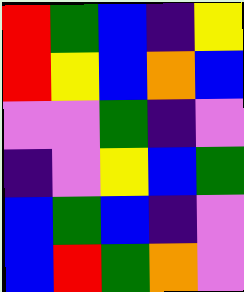[["red", "green", "blue", "indigo", "yellow"], ["red", "yellow", "blue", "orange", "blue"], ["violet", "violet", "green", "indigo", "violet"], ["indigo", "violet", "yellow", "blue", "green"], ["blue", "green", "blue", "indigo", "violet"], ["blue", "red", "green", "orange", "violet"]]